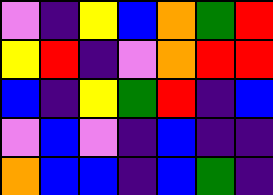[["violet", "indigo", "yellow", "blue", "orange", "green", "red"], ["yellow", "red", "indigo", "violet", "orange", "red", "red"], ["blue", "indigo", "yellow", "green", "red", "indigo", "blue"], ["violet", "blue", "violet", "indigo", "blue", "indigo", "indigo"], ["orange", "blue", "blue", "indigo", "blue", "green", "indigo"]]